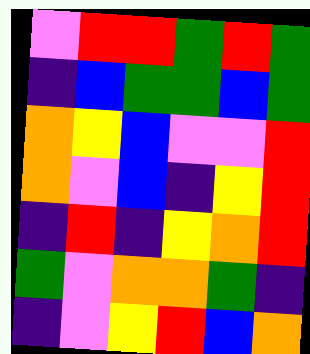[["violet", "red", "red", "green", "red", "green"], ["indigo", "blue", "green", "green", "blue", "green"], ["orange", "yellow", "blue", "violet", "violet", "red"], ["orange", "violet", "blue", "indigo", "yellow", "red"], ["indigo", "red", "indigo", "yellow", "orange", "red"], ["green", "violet", "orange", "orange", "green", "indigo"], ["indigo", "violet", "yellow", "red", "blue", "orange"]]